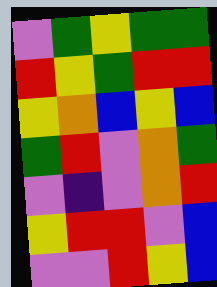[["violet", "green", "yellow", "green", "green"], ["red", "yellow", "green", "red", "red"], ["yellow", "orange", "blue", "yellow", "blue"], ["green", "red", "violet", "orange", "green"], ["violet", "indigo", "violet", "orange", "red"], ["yellow", "red", "red", "violet", "blue"], ["violet", "violet", "red", "yellow", "blue"]]